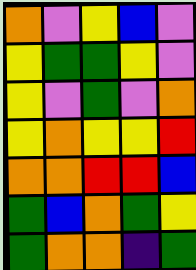[["orange", "violet", "yellow", "blue", "violet"], ["yellow", "green", "green", "yellow", "violet"], ["yellow", "violet", "green", "violet", "orange"], ["yellow", "orange", "yellow", "yellow", "red"], ["orange", "orange", "red", "red", "blue"], ["green", "blue", "orange", "green", "yellow"], ["green", "orange", "orange", "indigo", "green"]]